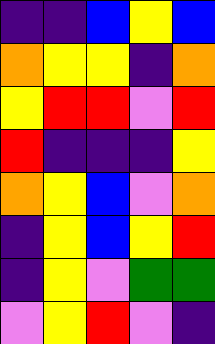[["indigo", "indigo", "blue", "yellow", "blue"], ["orange", "yellow", "yellow", "indigo", "orange"], ["yellow", "red", "red", "violet", "red"], ["red", "indigo", "indigo", "indigo", "yellow"], ["orange", "yellow", "blue", "violet", "orange"], ["indigo", "yellow", "blue", "yellow", "red"], ["indigo", "yellow", "violet", "green", "green"], ["violet", "yellow", "red", "violet", "indigo"]]